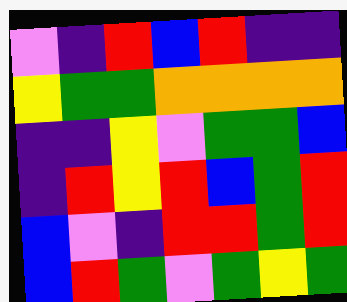[["violet", "indigo", "red", "blue", "red", "indigo", "indigo"], ["yellow", "green", "green", "orange", "orange", "orange", "orange"], ["indigo", "indigo", "yellow", "violet", "green", "green", "blue"], ["indigo", "red", "yellow", "red", "blue", "green", "red"], ["blue", "violet", "indigo", "red", "red", "green", "red"], ["blue", "red", "green", "violet", "green", "yellow", "green"]]